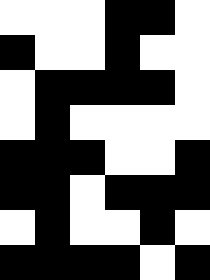[["white", "white", "white", "black", "black", "white"], ["black", "white", "white", "black", "white", "white"], ["white", "black", "black", "black", "black", "white"], ["white", "black", "white", "white", "white", "white"], ["black", "black", "black", "white", "white", "black"], ["black", "black", "white", "black", "black", "black"], ["white", "black", "white", "white", "black", "white"], ["black", "black", "black", "black", "white", "black"]]